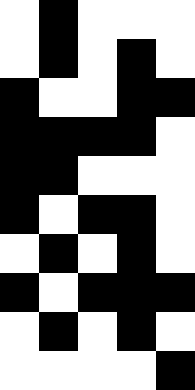[["white", "black", "white", "white", "white"], ["white", "black", "white", "black", "white"], ["black", "white", "white", "black", "black"], ["black", "black", "black", "black", "white"], ["black", "black", "white", "white", "white"], ["black", "white", "black", "black", "white"], ["white", "black", "white", "black", "white"], ["black", "white", "black", "black", "black"], ["white", "black", "white", "black", "white"], ["white", "white", "white", "white", "black"]]